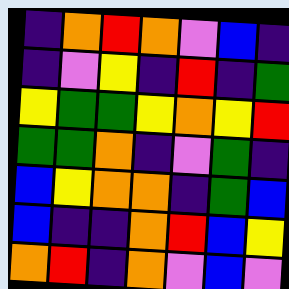[["indigo", "orange", "red", "orange", "violet", "blue", "indigo"], ["indigo", "violet", "yellow", "indigo", "red", "indigo", "green"], ["yellow", "green", "green", "yellow", "orange", "yellow", "red"], ["green", "green", "orange", "indigo", "violet", "green", "indigo"], ["blue", "yellow", "orange", "orange", "indigo", "green", "blue"], ["blue", "indigo", "indigo", "orange", "red", "blue", "yellow"], ["orange", "red", "indigo", "orange", "violet", "blue", "violet"]]